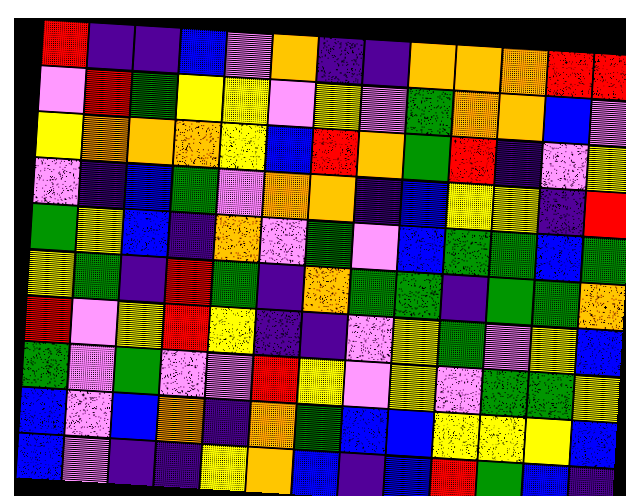[["red", "indigo", "indigo", "blue", "violet", "orange", "indigo", "indigo", "orange", "orange", "orange", "red", "red"], ["violet", "red", "green", "yellow", "yellow", "violet", "yellow", "violet", "green", "orange", "orange", "blue", "violet"], ["yellow", "orange", "orange", "orange", "yellow", "blue", "red", "orange", "green", "red", "indigo", "violet", "yellow"], ["violet", "indigo", "blue", "green", "violet", "orange", "orange", "indigo", "blue", "yellow", "yellow", "indigo", "red"], ["green", "yellow", "blue", "indigo", "orange", "violet", "green", "violet", "blue", "green", "green", "blue", "green"], ["yellow", "green", "indigo", "red", "green", "indigo", "orange", "green", "green", "indigo", "green", "green", "orange"], ["red", "violet", "yellow", "red", "yellow", "indigo", "indigo", "violet", "yellow", "green", "violet", "yellow", "blue"], ["green", "violet", "green", "violet", "violet", "red", "yellow", "violet", "yellow", "violet", "green", "green", "yellow"], ["blue", "violet", "blue", "orange", "indigo", "orange", "green", "blue", "blue", "yellow", "yellow", "yellow", "blue"], ["blue", "violet", "indigo", "indigo", "yellow", "orange", "blue", "indigo", "blue", "red", "green", "blue", "indigo"]]